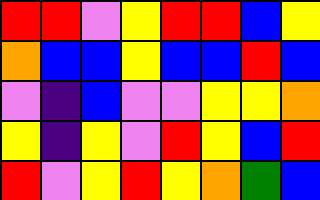[["red", "red", "violet", "yellow", "red", "red", "blue", "yellow"], ["orange", "blue", "blue", "yellow", "blue", "blue", "red", "blue"], ["violet", "indigo", "blue", "violet", "violet", "yellow", "yellow", "orange"], ["yellow", "indigo", "yellow", "violet", "red", "yellow", "blue", "red"], ["red", "violet", "yellow", "red", "yellow", "orange", "green", "blue"]]